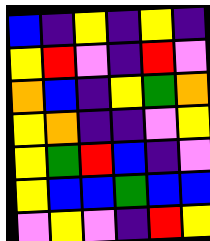[["blue", "indigo", "yellow", "indigo", "yellow", "indigo"], ["yellow", "red", "violet", "indigo", "red", "violet"], ["orange", "blue", "indigo", "yellow", "green", "orange"], ["yellow", "orange", "indigo", "indigo", "violet", "yellow"], ["yellow", "green", "red", "blue", "indigo", "violet"], ["yellow", "blue", "blue", "green", "blue", "blue"], ["violet", "yellow", "violet", "indigo", "red", "yellow"]]